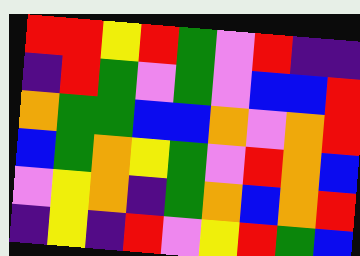[["red", "red", "yellow", "red", "green", "violet", "red", "indigo", "indigo"], ["indigo", "red", "green", "violet", "green", "violet", "blue", "blue", "red"], ["orange", "green", "green", "blue", "blue", "orange", "violet", "orange", "red"], ["blue", "green", "orange", "yellow", "green", "violet", "red", "orange", "blue"], ["violet", "yellow", "orange", "indigo", "green", "orange", "blue", "orange", "red"], ["indigo", "yellow", "indigo", "red", "violet", "yellow", "red", "green", "blue"]]